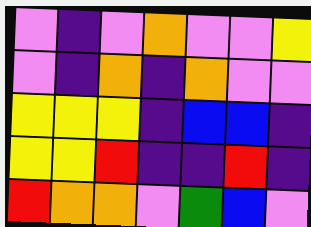[["violet", "indigo", "violet", "orange", "violet", "violet", "yellow"], ["violet", "indigo", "orange", "indigo", "orange", "violet", "violet"], ["yellow", "yellow", "yellow", "indigo", "blue", "blue", "indigo"], ["yellow", "yellow", "red", "indigo", "indigo", "red", "indigo"], ["red", "orange", "orange", "violet", "green", "blue", "violet"]]